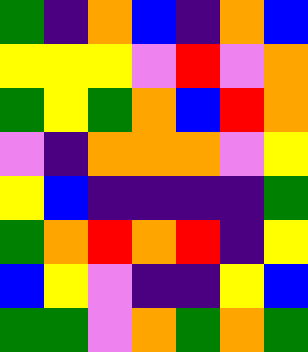[["green", "indigo", "orange", "blue", "indigo", "orange", "blue"], ["yellow", "yellow", "yellow", "violet", "red", "violet", "orange"], ["green", "yellow", "green", "orange", "blue", "red", "orange"], ["violet", "indigo", "orange", "orange", "orange", "violet", "yellow"], ["yellow", "blue", "indigo", "indigo", "indigo", "indigo", "green"], ["green", "orange", "red", "orange", "red", "indigo", "yellow"], ["blue", "yellow", "violet", "indigo", "indigo", "yellow", "blue"], ["green", "green", "violet", "orange", "green", "orange", "green"]]